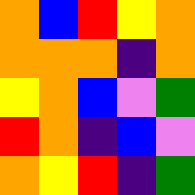[["orange", "blue", "red", "yellow", "orange"], ["orange", "orange", "orange", "indigo", "orange"], ["yellow", "orange", "blue", "violet", "green"], ["red", "orange", "indigo", "blue", "violet"], ["orange", "yellow", "red", "indigo", "green"]]